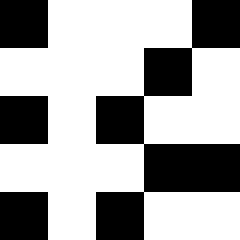[["black", "white", "white", "white", "black"], ["white", "white", "white", "black", "white"], ["black", "white", "black", "white", "white"], ["white", "white", "white", "black", "black"], ["black", "white", "black", "white", "white"]]